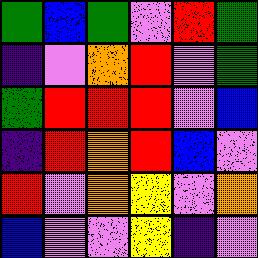[["green", "blue", "green", "violet", "red", "green"], ["indigo", "violet", "orange", "red", "violet", "green"], ["green", "red", "red", "red", "violet", "blue"], ["indigo", "red", "orange", "red", "blue", "violet"], ["red", "violet", "orange", "yellow", "violet", "orange"], ["blue", "violet", "violet", "yellow", "indigo", "violet"]]